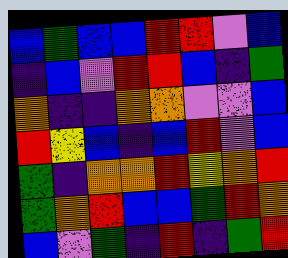[["blue", "green", "blue", "blue", "red", "red", "violet", "blue"], ["indigo", "blue", "violet", "red", "red", "blue", "indigo", "green"], ["orange", "indigo", "indigo", "orange", "orange", "violet", "violet", "blue"], ["red", "yellow", "blue", "indigo", "blue", "red", "violet", "blue"], ["green", "indigo", "orange", "orange", "red", "yellow", "orange", "red"], ["green", "orange", "red", "blue", "blue", "green", "red", "orange"], ["blue", "violet", "green", "indigo", "red", "indigo", "green", "red"]]